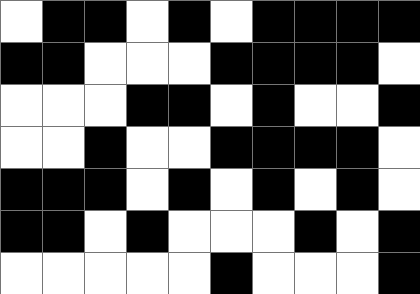[["white", "black", "black", "white", "black", "white", "black", "black", "black", "black"], ["black", "black", "white", "white", "white", "black", "black", "black", "black", "white"], ["white", "white", "white", "black", "black", "white", "black", "white", "white", "black"], ["white", "white", "black", "white", "white", "black", "black", "black", "black", "white"], ["black", "black", "black", "white", "black", "white", "black", "white", "black", "white"], ["black", "black", "white", "black", "white", "white", "white", "black", "white", "black"], ["white", "white", "white", "white", "white", "black", "white", "white", "white", "black"]]